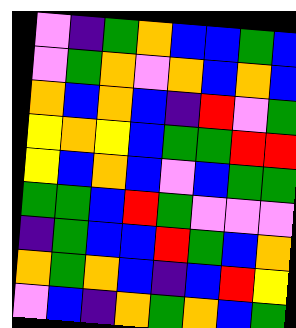[["violet", "indigo", "green", "orange", "blue", "blue", "green", "blue"], ["violet", "green", "orange", "violet", "orange", "blue", "orange", "blue"], ["orange", "blue", "orange", "blue", "indigo", "red", "violet", "green"], ["yellow", "orange", "yellow", "blue", "green", "green", "red", "red"], ["yellow", "blue", "orange", "blue", "violet", "blue", "green", "green"], ["green", "green", "blue", "red", "green", "violet", "violet", "violet"], ["indigo", "green", "blue", "blue", "red", "green", "blue", "orange"], ["orange", "green", "orange", "blue", "indigo", "blue", "red", "yellow"], ["violet", "blue", "indigo", "orange", "green", "orange", "blue", "green"]]